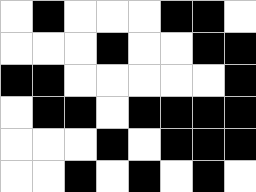[["white", "black", "white", "white", "white", "black", "black", "white"], ["white", "white", "white", "black", "white", "white", "black", "black"], ["black", "black", "white", "white", "white", "white", "white", "black"], ["white", "black", "black", "white", "black", "black", "black", "black"], ["white", "white", "white", "black", "white", "black", "black", "black"], ["white", "white", "black", "white", "black", "white", "black", "white"]]